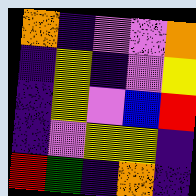[["orange", "indigo", "violet", "violet", "orange"], ["indigo", "yellow", "indigo", "violet", "yellow"], ["indigo", "yellow", "violet", "blue", "red"], ["indigo", "violet", "yellow", "yellow", "indigo"], ["red", "green", "indigo", "orange", "indigo"]]